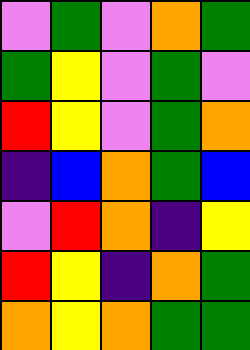[["violet", "green", "violet", "orange", "green"], ["green", "yellow", "violet", "green", "violet"], ["red", "yellow", "violet", "green", "orange"], ["indigo", "blue", "orange", "green", "blue"], ["violet", "red", "orange", "indigo", "yellow"], ["red", "yellow", "indigo", "orange", "green"], ["orange", "yellow", "orange", "green", "green"]]